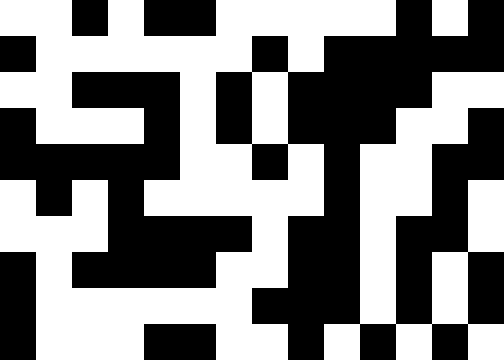[["white", "white", "black", "white", "black", "black", "white", "white", "white", "white", "white", "black", "white", "black"], ["black", "white", "white", "white", "white", "white", "white", "black", "white", "black", "black", "black", "black", "black"], ["white", "white", "black", "black", "black", "white", "black", "white", "black", "black", "black", "black", "white", "white"], ["black", "white", "white", "white", "black", "white", "black", "white", "black", "black", "black", "white", "white", "black"], ["black", "black", "black", "black", "black", "white", "white", "black", "white", "black", "white", "white", "black", "black"], ["white", "black", "white", "black", "white", "white", "white", "white", "white", "black", "white", "white", "black", "white"], ["white", "white", "white", "black", "black", "black", "black", "white", "black", "black", "white", "black", "black", "white"], ["black", "white", "black", "black", "black", "black", "white", "white", "black", "black", "white", "black", "white", "black"], ["black", "white", "white", "white", "white", "white", "white", "black", "black", "black", "white", "black", "white", "black"], ["black", "white", "white", "white", "black", "black", "white", "white", "black", "white", "black", "white", "black", "white"]]